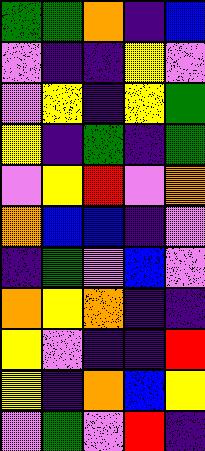[["green", "green", "orange", "indigo", "blue"], ["violet", "indigo", "indigo", "yellow", "violet"], ["violet", "yellow", "indigo", "yellow", "green"], ["yellow", "indigo", "green", "indigo", "green"], ["violet", "yellow", "red", "violet", "orange"], ["orange", "blue", "blue", "indigo", "violet"], ["indigo", "green", "violet", "blue", "violet"], ["orange", "yellow", "orange", "indigo", "indigo"], ["yellow", "violet", "indigo", "indigo", "red"], ["yellow", "indigo", "orange", "blue", "yellow"], ["violet", "green", "violet", "red", "indigo"]]